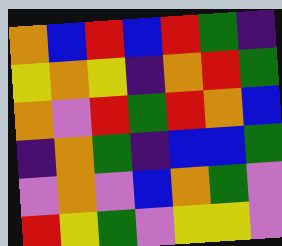[["orange", "blue", "red", "blue", "red", "green", "indigo"], ["yellow", "orange", "yellow", "indigo", "orange", "red", "green"], ["orange", "violet", "red", "green", "red", "orange", "blue"], ["indigo", "orange", "green", "indigo", "blue", "blue", "green"], ["violet", "orange", "violet", "blue", "orange", "green", "violet"], ["red", "yellow", "green", "violet", "yellow", "yellow", "violet"]]